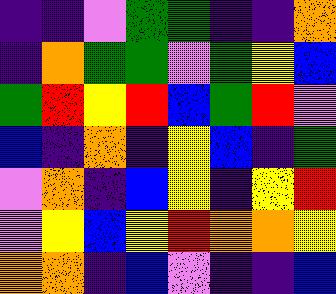[["indigo", "indigo", "violet", "green", "green", "indigo", "indigo", "orange"], ["indigo", "orange", "green", "green", "violet", "green", "yellow", "blue"], ["green", "red", "yellow", "red", "blue", "green", "red", "violet"], ["blue", "indigo", "orange", "indigo", "yellow", "blue", "indigo", "green"], ["violet", "orange", "indigo", "blue", "yellow", "indigo", "yellow", "red"], ["violet", "yellow", "blue", "yellow", "red", "orange", "orange", "yellow"], ["orange", "orange", "indigo", "blue", "violet", "indigo", "indigo", "blue"]]